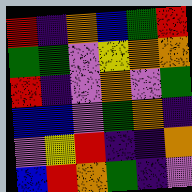[["red", "indigo", "orange", "blue", "green", "red"], ["green", "green", "violet", "yellow", "orange", "orange"], ["red", "indigo", "violet", "orange", "violet", "green"], ["blue", "blue", "violet", "green", "orange", "indigo"], ["violet", "yellow", "red", "indigo", "indigo", "orange"], ["blue", "red", "orange", "green", "indigo", "violet"]]